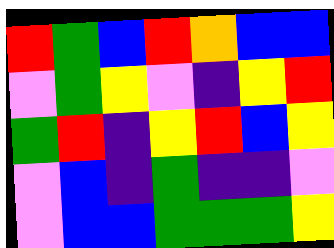[["red", "green", "blue", "red", "orange", "blue", "blue"], ["violet", "green", "yellow", "violet", "indigo", "yellow", "red"], ["green", "red", "indigo", "yellow", "red", "blue", "yellow"], ["violet", "blue", "indigo", "green", "indigo", "indigo", "violet"], ["violet", "blue", "blue", "green", "green", "green", "yellow"]]